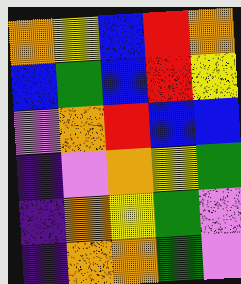[["orange", "yellow", "blue", "red", "orange"], ["blue", "green", "blue", "red", "yellow"], ["violet", "orange", "red", "blue", "blue"], ["indigo", "violet", "orange", "yellow", "green"], ["indigo", "orange", "yellow", "green", "violet"], ["indigo", "orange", "orange", "green", "violet"]]